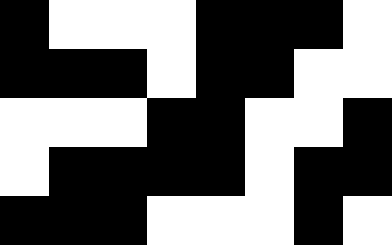[["black", "white", "white", "white", "black", "black", "black", "white"], ["black", "black", "black", "white", "black", "black", "white", "white"], ["white", "white", "white", "black", "black", "white", "white", "black"], ["white", "black", "black", "black", "black", "white", "black", "black"], ["black", "black", "black", "white", "white", "white", "black", "white"]]